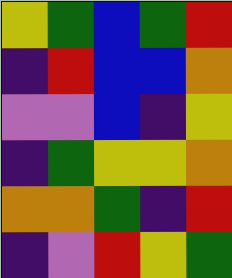[["yellow", "green", "blue", "green", "red"], ["indigo", "red", "blue", "blue", "orange"], ["violet", "violet", "blue", "indigo", "yellow"], ["indigo", "green", "yellow", "yellow", "orange"], ["orange", "orange", "green", "indigo", "red"], ["indigo", "violet", "red", "yellow", "green"]]